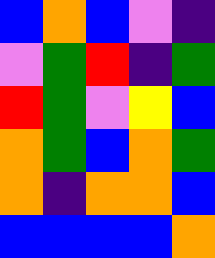[["blue", "orange", "blue", "violet", "indigo"], ["violet", "green", "red", "indigo", "green"], ["red", "green", "violet", "yellow", "blue"], ["orange", "green", "blue", "orange", "green"], ["orange", "indigo", "orange", "orange", "blue"], ["blue", "blue", "blue", "blue", "orange"]]